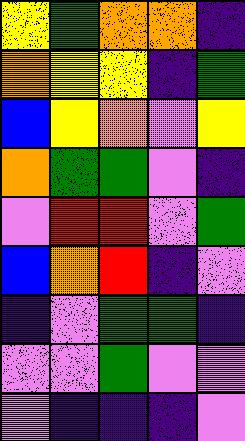[["yellow", "green", "orange", "orange", "indigo"], ["orange", "yellow", "yellow", "indigo", "green"], ["blue", "yellow", "orange", "violet", "yellow"], ["orange", "green", "green", "violet", "indigo"], ["violet", "red", "red", "violet", "green"], ["blue", "orange", "red", "indigo", "violet"], ["indigo", "violet", "green", "green", "indigo"], ["violet", "violet", "green", "violet", "violet"], ["violet", "indigo", "indigo", "indigo", "violet"]]